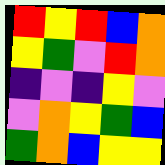[["red", "yellow", "red", "blue", "orange"], ["yellow", "green", "violet", "red", "orange"], ["indigo", "violet", "indigo", "yellow", "violet"], ["violet", "orange", "yellow", "green", "blue"], ["green", "orange", "blue", "yellow", "yellow"]]